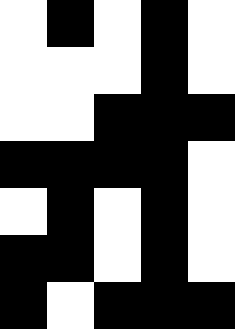[["white", "black", "white", "black", "white"], ["white", "white", "white", "black", "white"], ["white", "white", "black", "black", "black"], ["black", "black", "black", "black", "white"], ["white", "black", "white", "black", "white"], ["black", "black", "white", "black", "white"], ["black", "white", "black", "black", "black"]]